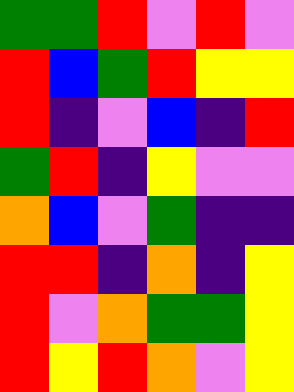[["green", "green", "red", "violet", "red", "violet"], ["red", "blue", "green", "red", "yellow", "yellow"], ["red", "indigo", "violet", "blue", "indigo", "red"], ["green", "red", "indigo", "yellow", "violet", "violet"], ["orange", "blue", "violet", "green", "indigo", "indigo"], ["red", "red", "indigo", "orange", "indigo", "yellow"], ["red", "violet", "orange", "green", "green", "yellow"], ["red", "yellow", "red", "orange", "violet", "yellow"]]